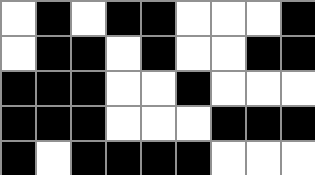[["white", "black", "white", "black", "black", "white", "white", "white", "black"], ["white", "black", "black", "white", "black", "white", "white", "black", "black"], ["black", "black", "black", "white", "white", "black", "white", "white", "white"], ["black", "black", "black", "white", "white", "white", "black", "black", "black"], ["black", "white", "black", "black", "black", "black", "white", "white", "white"]]